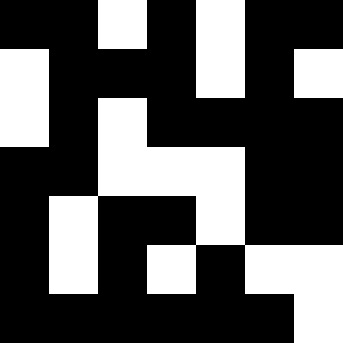[["black", "black", "white", "black", "white", "black", "black"], ["white", "black", "black", "black", "white", "black", "white"], ["white", "black", "white", "black", "black", "black", "black"], ["black", "black", "white", "white", "white", "black", "black"], ["black", "white", "black", "black", "white", "black", "black"], ["black", "white", "black", "white", "black", "white", "white"], ["black", "black", "black", "black", "black", "black", "white"]]